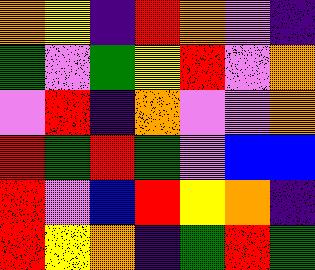[["orange", "yellow", "indigo", "red", "orange", "violet", "indigo"], ["green", "violet", "green", "yellow", "red", "violet", "orange"], ["violet", "red", "indigo", "orange", "violet", "violet", "orange"], ["red", "green", "red", "green", "violet", "blue", "blue"], ["red", "violet", "blue", "red", "yellow", "orange", "indigo"], ["red", "yellow", "orange", "indigo", "green", "red", "green"]]